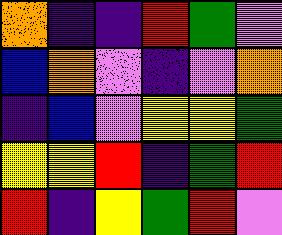[["orange", "indigo", "indigo", "red", "green", "violet"], ["blue", "orange", "violet", "indigo", "violet", "orange"], ["indigo", "blue", "violet", "yellow", "yellow", "green"], ["yellow", "yellow", "red", "indigo", "green", "red"], ["red", "indigo", "yellow", "green", "red", "violet"]]